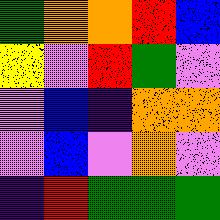[["green", "orange", "orange", "red", "blue"], ["yellow", "violet", "red", "green", "violet"], ["violet", "blue", "indigo", "orange", "orange"], ["violet", "blue", "violet", "orange", "violet"], ["indigo", "red", "green", "green", "green"]]